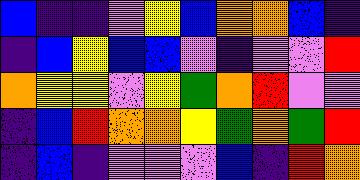[["blue", "indigo", "indigo", "violet", "yellow", "blue", "orange", "orange", "blue", "indigo"], ["indigo", "blue", "yellow", "blue", "blue", "violet", "indigo", "violet", "violet", "red"], ["orange", "yellow", "yellow", "violet", "yellow", "green", "orange", "red", "violet", "violet"], ["indigo", "blue", "red", "orange", "orange", "yellow", "green", "orange", "green", "red"], ["indigo", "blue", "indigo", "violet", "violet", "violet", "blue", "indigo", "red", "orange"]]